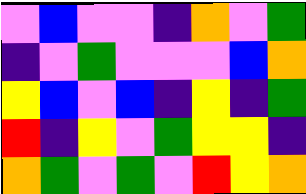[["violet", "blue", "violet", "violet", "indigo", "orange", "violet", "green"], ["indigo", "violet", "green", "violet", "violet", "violet", "blue", "orange"], ["yellow", "blue", "violet", "blue", "indigo", "yellow", "indigo", "green"], ["red", "indigo", "yellow", "violet", "green", "yellow", "yellow", "indigo"], ["orange", "green", "violet", "green", "violet", "red", "yellow", "orange"]]